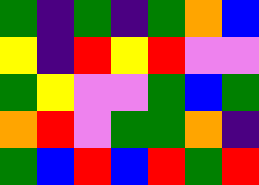[["green", "indigo", "green", "indigo", "green", "orange", "blue"], ["yellow", "indigo", "red", "yellow", "red", "violet", "violet"], ["green", "yellow", "violet", "violet", "green", "blue", "green"], ["orange", "red", "violet", "green", "green", "orange", "indigo"], ["green", "blue", "red", "blue", "red", "green", "red"]]